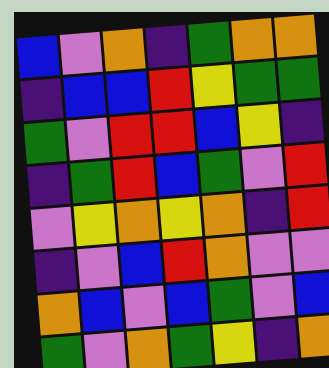[["blue", "violet", "orange", "indigo", "green", "orange", "orange"], ["indigo", "blue", "blue", "red", "yellow", "green", "green"], ["green", "violet", "red", "red", "blue", "yellow", "indigo"], ["indigo", "green", "red", "blue", "green", "violet", "red"], ["violet", "yellow", "orange", "yellow", "orange", "indigo", "red"], ["indigo", "violet", "blue", "red", "orange", "violet", "violet"], ["orange", "blue", "violet", "blue", "green", "violet", "blue"], ["green", "violet", "orange", "green", "yellow", "indigo", "orange"]]